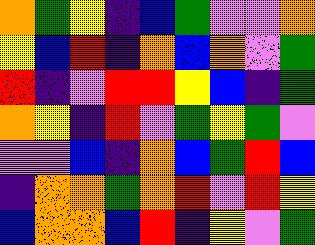[["orange", "green", "yellow", "indigo", "blue", "green", "violet", "violet", "orange"], ["yellow", "blue", "red", "indigo", "orange", "blue", "orange", "violet", "green"], ["red", "indigo", "violet", "red", "red", "yellow", "blue", "indigo", "green"], ["orange", "yellow", "indigo", "red", "violet", "green", "yellow", "green", "violet"], ["violet", "violet", "blue", "indigo", "orange", "blue", "green", "red", "blue"], ["indigo", "orange", "orange", "green", "orange", "red", "violet", "red", "yellow"], ["blue", "orange", "orange", "blue", "red", "indigo", "yellow", "violet", "green"]]